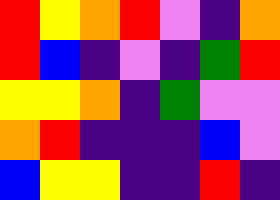[["red", "yellow", "orange", "red", "violet", "indigo", "orange"], ["red", "blue", "indigo", "violet", "indigo", "green", "red"], ["yellow", "yellow", "orange", "indigo", "green", "violet", "violet"], ["orange", "red", "indigo", "indigo", "indigo", "blue", "violet"], ["blue", "yellow", "yellow", "indigo", "indigo", "red", "indigo"]]